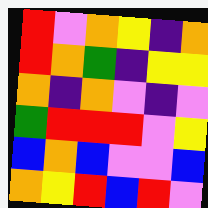[["red", "violet", "orange", "yellow", "indigo", "orange"], ["red", "orange", "green", "indigo", "yellow", "yellow"], ["orange", "indigo", "orange", "violet", "indigo", "violet"], ["green", "red", "red", "red", "violet", "yellow"], ["blue", "orange", "blue", "violet", "violet", "blue"], ["orange", "yellow", "red", "blue", "red", "violet"]]